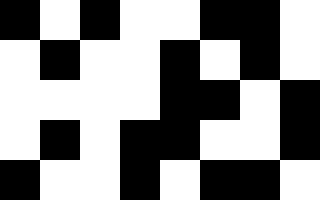[["black", "white", "black", "white", "white", "black", "black", "white"], ["white", "black", "white", "white", "black", "white", "black", "white"], ["white", "white", "white", "white", "black", "black", "white", "black"], ["white", "black", "white", "black", "black", "white", "white", "black"], ["black", "white", "white", "black", "white", "black", "black", "white"]]